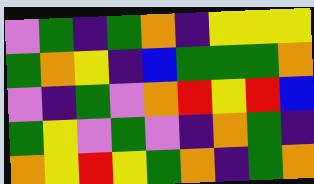[["violet", "green", "indigo", "green", "orange", "indigo", "yellow", "yellow", "yellow"], ["green", "orange", "yellow", "indigo", "blue", "green", "green", "green", "orange"], ["violet", "indigo", "green", "violet", "orange", "red", "yellow", "red", "blue"], ["green", "yellow", "violet", "green", "violet", "indigo", "orange", "green", "indigo"], ["orange", "yellow", "red", "yellow", "green", "orange", "indigo", "green", "orange"]]